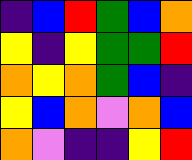[["indigo", "blue", "red", "green", "blue", "orange"], ["yellow", "indigo", "yellow", "green", "green", "red"], ["orange", "yellow", "orange", "green", "blue", "indigo"], ["yellow", "blue", "orange", "violet", "orange", "blue"], ["orange", "violet", "indigo", "indigo", "yellow", "red"]]